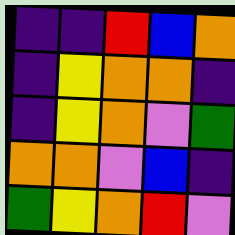[["indigo", "indigo", "red", "blue", "orange"], ["indigo", "yellow", "orange", "orange", "indigo"], ["indigo", "yellow", "orange", "violet", "green"], ["orange", "orange", "violet", "blue", "indigo"], ["green", "yellow", "orange", "red", "violet"]]